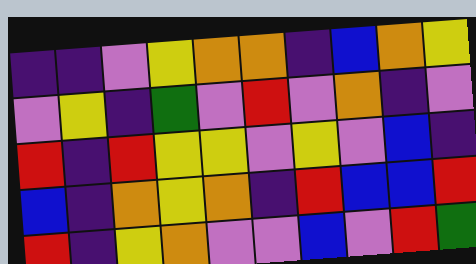[["indigo", "indigo", "violet", "yellow", "orange", "orange", "indigo", "blue", "orange", "yellow"], ["violet", "yellow", "indigo", "green", "violet", "red", "violet", "orange", "indigo", "violet"], ["red", "indigo", "red", "yellow", "yellow", "violet", "yellow", "violet", "blue", "indigo"], ["blue", "indigo", "orange", "yellow", "orange", "indigo", "red", "blue", "blue", "red"], ["red", "indigo", "yellow", "orange", "violet", "violet", "blue", "violet", "red", "green"]]